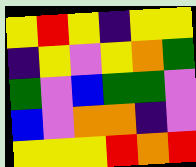[["yellow", "red", "yellow", "indigo", "yellow", "yellow"], ["indigo", "yellow", "violet", "yellow", "orange", "green"], ["green", "violet", "blue", "green", "green", "violet"], ["blue", "violet", "orange", "orange", "indigo", "violet"], ["yellow", "yellow", "yellow", "red", "orange", "red"]]